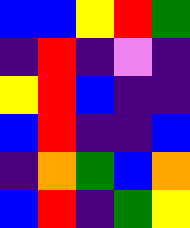[["blue", "blue", "yellow", "red", "green"], ["indigo", "red", "indigo", "violet", "indigo"], ["yellow", "red", "blue", "indigo", "indigo"], ["blue", "red", "indigo", "indigo", "blue"], ["indigo", "orange", "green", "blue", "orange"], ["blue", "red", "indigo", "green", "yellow"]]